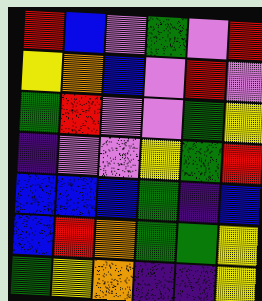[["red", "blue", "violet", "green", "violet", "red"], ["yellow", "orange", "blue", "violet", "red", "violet"], ["green", "red", "violet", "violet", "green", "yellow"], ["indigo", "violet", "violet", "yellow", "green", "red"], ["blue", "blue", "blue", "green", "indigo", "blue"], ["blue", "red", "orange", "green", "green", "yellow"], ["green", "yellow", "orange", "indigo", "indigo", "yellow"]]